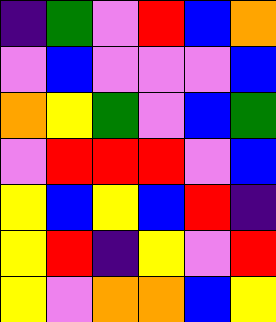[["indigo", "green", "violet", "red", "blue", "orange"], ["violet", "blue", "violet", "violet", "violet", "blue"], ["orange", "yellow", "green", "violet", "blue", "green"], ["violet", "red", "red", "red", "violet", "blue"], ["yellow", "blue", "yellow", "blue", "red", "indigo"], ["yellow", "red", "indigo", "yellow", "violet", "red"], ["yellow", "violet", "orange", "orange", "blue", "yellow"]]